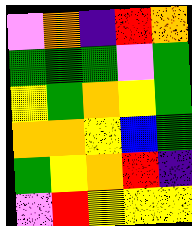[["violet", "orange", "indigo", "red", "orange"], ["green", "green", "green", "violet", "green"], ["yellow", "green", "orange", "yellow", "green"], ["orange", "orange", "yellow", "blue", "green"], ["green", "yellow", "orange", "red", "indigo"], ["violet", "red", "yellow", "yellow", "yellow"]]